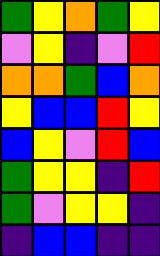[["green", "yellow", "orange", "green", "yellow"], ["violet", "yellow", "indigo", "violet", "red"], ["orange", "orange", "green", "blue", "orange"], ["yellow", "blue", "blue", "red", "yellow"], ["blue", "yellow", "violet", "red", "blue"], ["green", "yellow", "yellow", "indigo", "red"], ["green", "violet", "yellow", "yellow", "indigo"], ["indigo", "blue", "blue", "indigo", "indigo"]]